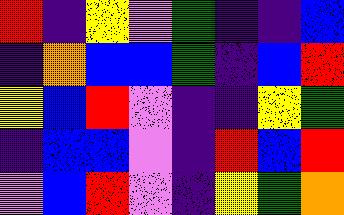[["red", "indigo", "yellow", "violet", "green", "indigo", "indigo", "blue"], ["indigo", "orange", "blue", "blue", "green", "indigo", "blue", "red"], ["yellow", "blue", "red", "violet", "indigo", "indigo", "yellow", "green"], ["indigo", "blue", "blue", "violet", "indigo", "red", "blue", "red"], ["violet", "blue", "red", "violet", "indigo", "yellow", "green", "orange"]]